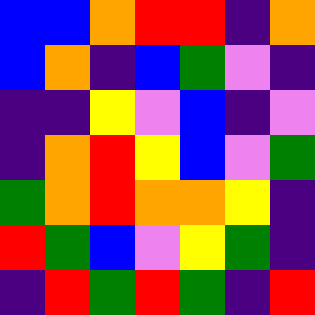[["blue", "blue", "orange", "red", "red", "indigo", "orange"], ["blue", "orange", "indigo", "blue", "green", "violet", "indigo"], ["indigo", "indigo", "yellow", "violet", "blue", "indigo", "violet"], ["indigo", "orange", "red", "yellow", "blue", "violet", "green"], ["green", "orange", "red", "orange", "orange", "yellow", "indigo"], ["red", "green", "blue", "violet", "yellow", "green", "indigo"], ["indigo", "red", "green", "red", "green", "indigo", "red"]]